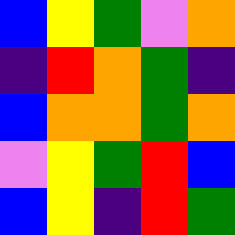[["blue", "yellow", "green", "violet", "orange"], ["indigo", "red", "orange", "green", "indigo"], ["blue", "orange", "orange", "green", "orange"], ["violet", "yellow", "green", "red", "blue"], ["blue", "yellow", "indigo", "red", "green"]]